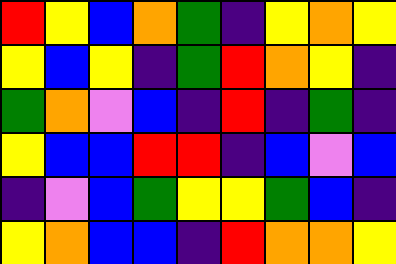[["red", "yellow", "blue", "orange", "green", "indigo", "yellow", "orange", "yellow"], ["yellow", "blue", "yellow", "indigo", "green", "red", "orange", "yellow", "indigo"], ["green", "orange", "violet", "blue", "indigo", "red", "indigo", "green", "indigo"], ["yellow", "blue", "blue", "red", "red", "indigo", "blue", "violet", "blue"], ["indigo", "violet", "blue", "green", "yellow", "yellow", "green", "blue", "indigo"], ["yellow", "orange", "blue", "blue", "indigo", "red", "orange", "orange", "yellow"]]